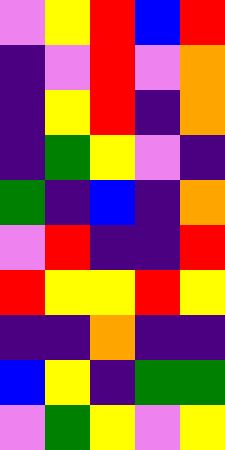[["violet", "yellow", "red", "blue", "red"], ["indigo", "violet", "red", "violet", "orange"], ["indigo", "yellow", "red", "indigo", "orange"], ["indigo", "green", "yellow", "violet", "indigo"], ["green", "indigo", "blue", "indigo", "orange"], ["violet", "red", "indigo", "indigo", "red"], ["red", "yellow", "yellow", "red", "yellow"], ["indigo", "indigo", "orange", "indigo", "indigo"], ["blue", "yellow", "indigo", "green", "green"], ["violet", "green", "yellow", "violet", "yellow"]]